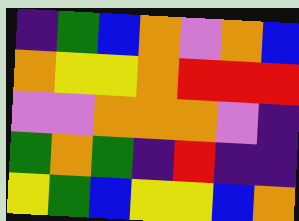[["indigo", "green", "blue", "orange", "violet", "orange", "blue"], ["orange", "yellow", "yellow", "orange", "red", "red", "red"], ["violet", "violet", "orange", "orange", "orange", "violet", "indigo"], ["green", "orange", "green", "indigo", "red", "indigo", "indigo"], ["yellow", "green", "blue", "yellow", "yellow", "blue", "orange"]]